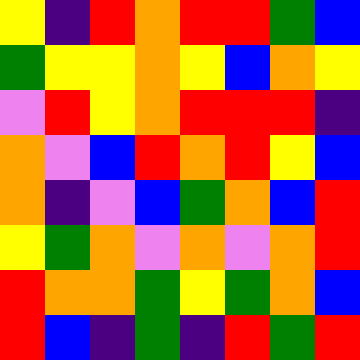[["yellow", "indigo", "red", "orange", "red", "red", "green", "blue"], ["green", "yellow", "yellow", "orange", "yellow", "blue", "orange", "yellow"], ["violet", "red", "yellow", "orange", "red", "red", "red", "indigo"], ["orange", "violet", "blue", "red", "orange", "red", "yellow", "blue"], ["orange", "indigo", "violet", "blue", "green", "orange", "blue", "red"], ["yellow", "green", "orange", "violet", "orange", "violet", "orange", "red"], ["red", "orange", "orange", "green", "yellow", "green", "orange", "blue"], ["red", "blue", "indigo", "green", "indigo", "red", "green", "red"]]